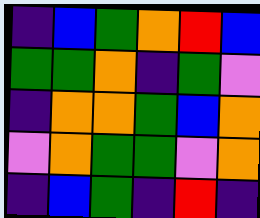[["indigo", "blue", "green", "orange", "red", "blue"], ["green", "green", "orange", "indigo", "green", "violet"], ["indigo", "orange", "orange", "green", "blue", "orange"], ["violet", "orange", "green", "green", "violet", "orange"], ["indigo", "blue", "green", "indigo", "red", "indigo"]]